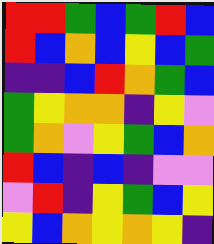[["red", "red", "green", "blue", "green", "red", "blue"], ["red", "blue", "orange", "blue", "yellow", "blue", "green"], ["indigo", "indigo", "blue", "red", "orange", "green", "blue"], ["green", "yellow", "orange", "orange", "indigo", "yellow", "violet"], ["green", "orange", "violet", "yellow", "green", "blue", "orange"], ["red", "blue", "indigo", "blue", "indigo", "violet", "violet"], ["violet", "red", "indigo", "yellow", "green", "blue", "yellow"], ["yellow", "blue", "orange", "yellow", "orange", "yellow", "indigo"]]